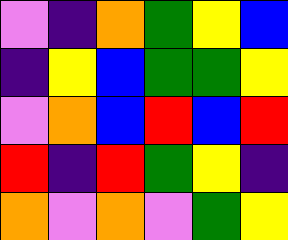[["violet", "indigo", "orange", "green", "yellow", "blue"], ["indigo", "yellow", "blue", "green", "green", "yellow"], ["violet", "orange", "blue", "red", "blue", "red"], ["red", "indigo", "red", "green", "yellow", "indigo"], ["orange", "violet", "orange", "violet", "green", "yellow"]]